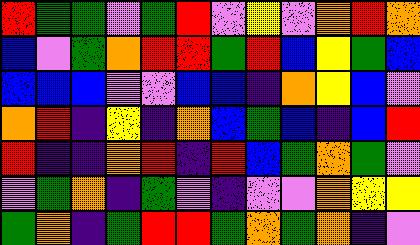[["red", "green", "green", "violet", "green", "red", "violet", "yellow", "violet", "orange", "red", "orange"], ["blue", "violet", "green", "orange", "red", "red", "green", "red", "blue", "yellow", "green", "blue"], ["blue", "blue", "blue", "violet", "violet", "blue", "blue", "indigo", "orange", "yellow", "blue", "violet"], ["orange", "red", "indigo", "yellow", "indigo", "orange", "blue", "green", "blue", "indigo", "blue", "red"], ["red", "indigo", "indigo", "orange", "red", "indigo", "red", "blue", "green", "orange", "green", "violet"], ["violet", "green", "orange", "indigo", "green", "violet", "indigo", "violet", "violet", "orange", "yellow", "yellow"], ["green", "orange", "indigo", "green", "red", "red", "green", "orange", "green", "orange", "indigo", "violet"]]